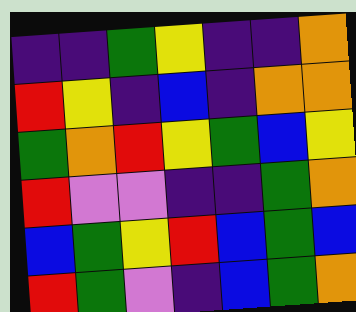[["indigo", "indigo", "green", "yellow", "indigo", "indigo", "orange"], ["red", "yellow", "indigo", "blue", "indigo", "orange", "orange"], ["green", "orange", "red", "yellow", "green", "blue", "yellow"], ["red", "violet", "violet", "indigo", "indigo", "green", "orange"], ["blue", "green", "yellow", "red", "blue", "green", "blue"], ["red", "green", "violet", "indigo", "blue", "green", "orange"]]